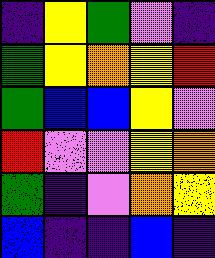[["indigo", "yellow", "green", "violet", "indigo"], ["green", "yellow", "orange", "yellow", "red"], ["green", "blue", "blue", "yellow", "violet"], ["red", "violet", "violet", "yellow", "orange"], ["green", "indigo", "violet", "orange", "yellow"], ["blue", "indigo", "indigo", "blue", "indigo"]]